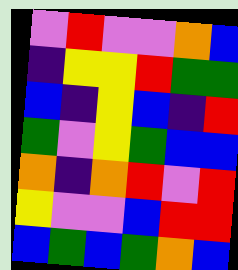[["violet", "red", "violet", "violet", "orange", "blue"], ["indigo", "yellow", "yellow", "red", "green", "green"], ["blue", "indigo", "yellow", "blue", "indigo", "red"], ["green", "violet", "yellow", "green", "blue", "blue"], ["orange", "indigo", "orange", "red", "violet", "red"], ["yellow", "violet", "violet", "blue", "red", "red"], ["blue", "green", "blue", "green", "orange", "blue"]]